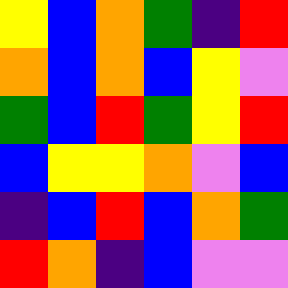[["yellow", "blue", "orange", "green", "indigo", "red"], ["orange", "blue", "orange", "blue", "yellow", "violet"], ["green", "blue", "red", "green", "yellow", "red"], ["blue", "yellow", "yellow", "orange", "violet", "blue"], ["indigo", "blue", "red", "blue", "orange", "green"], ["red", "orange", "indigo", "blue", "violet", "violet"]]